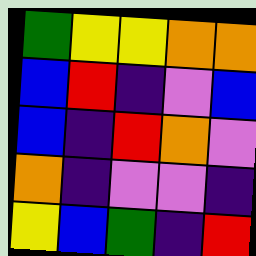[["green", "yellow", "yellow", "orange", "orange"], ["blue", "red", "indigo", "violet", "blue"], ["blue", "indigo", "red", "orange", "violet"], ["orange", "indigo", "violet", "violet", "indigo"], ["yellow", "blue", "green", "indigo", "red"]]